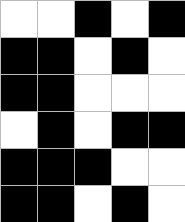[["white", "white", "black", "white", "black"], ["black", "black", "white", "black", "white"], ["black", "black", "white", "white", "white"], ["white", "black", "white", "black", "black"], ["black", "black", "black", "white", "white"], ["black", "black", "white", "black", "white"]]